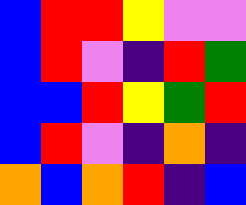[["blue", "red", "red", "yellow", "violet", "violet"], ["blue", "red", "violet", "indigo", "red", "green"], ["blue", "blue", "red", "yellow", "green", "red"], ["blue", "red", "violet", "indigo", "orange", "indigo"], ["orange", "blue", "orange", "red", "indigo", "blue"]]